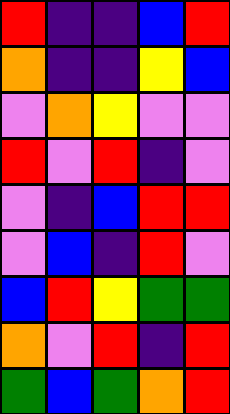[["red", "indigo", "indigo", "blue", "red"], ["orange", "indigo", "indigo", "yellow", "blue"], ["violet", "orange", "yellow", "violet", "violet"], ["red", "violet", "red", "indigo", "violet"], ["violet", "indigo", "blue", "red", "red"], ["violet", "blue", "indigo", "red", "violet"], ["blue", "red", "yellow", "green", "green"], ["orange", "violet", "red", "indigo", "red"], ["green", "blue", "green", "orange", "red"]]